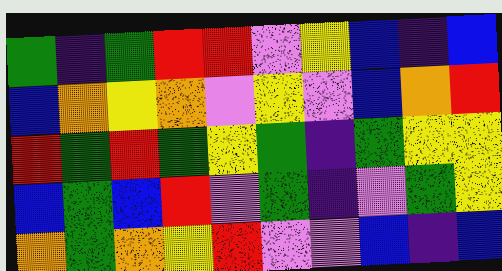[["green", "indigo", "green", "red", "red", "violet", "yellow", "blue", "indigo", "blue"], ["blue", "orange", "yellow", "orange", "violet", "yellow", "violet", "blue", "orange", "red"], ["red", "green", "red", "green", "yellow", "green", "indigo", "green", "yellow", "yellow"], ["blue", "green", "blue", "red", "violet", "green", "indigo", "violet", "green", "yellow"], ["orange", "green", "orange", "yellow", "red", "violet", "violet", "blue", "indigo", "blue"]]